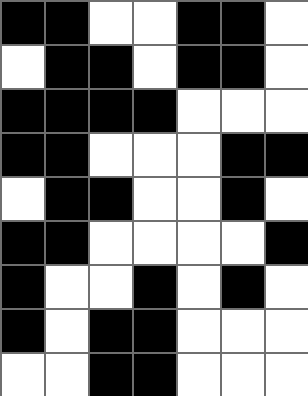[["black", "black", "white", "white", "black", "black", "white"], ["white", "black", "black", "white", "black", "black", "white"], ["black", "black", "black", "black", "white", "white", "white"], ["black", "black", "white", "white", "white", "black", "black"], ["white", "black", "black", "white", "white", "black", "white"], ["black", "black", "white", "white", "white", "white", "black"], ["black", "white", "white", "black", "white", "black", "white"], ["black", "white", "black", "black", "white", "white", "white"], ["white", "white", "black", "black", "white", "white", "white"]]